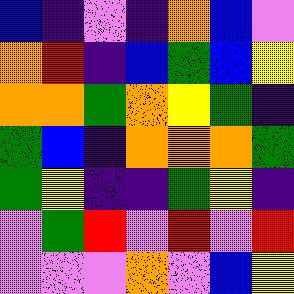[["blue", "indigo", "violet", "indigo", "orange", "blue", "violet"], ["orange", "red", "indigo", "blue", "green", "blue", "yellow"], ["orange", "orange", "green", "orange", "yellow", "green", "indigo"], ["green", "blue", "indigo", "orange", "orange", "orange", "green"], ["green", "yellow", "indigo", "indigo", "green", "yellow", "indigo"], ["violet", "green", "red", "violet", "red", "violet", "red"], ["violet", "violet", "violet", "orange", "violet", "blue", "yellow"]]